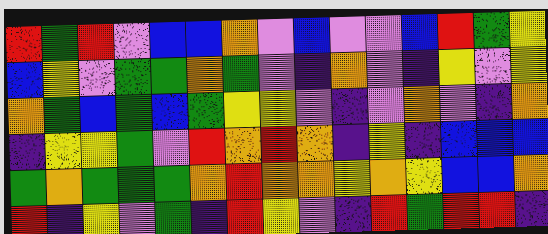[["red", "green", "red", "violet", "blue", "blue", "orange", "violet", "blue", "violet", "violet", "blue", "red", "green", "yellow"], ["blue", "yellow", "violet", "green", "green", "orange", "green", "violet", "indigo", "orange", "violet", "indigo", "yellow", "violet", "yellow"], ["orange", "green", "blue", "green", "blue", "green", "yellow", "yellow", "violet", "indigo", "violet", "orange", "violet", "indigo", "orange"], ["indigo", "yellow", "yellow", "green", "violet", "red", "orange", "red", "orange", "indigo", "yellow", "indigo", "blue", "blue", "blue"], ["green", "orange", "green", "green", "green", "orange", "red", "orange", "orange", "yellow", "orange", "yellow", "blue", "blue", "orange"], ["red", "indigo", "yellow", "violet", "green", "indigo", "red", "yellow", "violet", "indigo", "red", "green", "red", "red", "indigo"]]